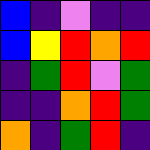[["blue", "indigo", "violet", "indigo", "indigo"], ["blue", "yellow", "red", "orange", "red"], ["indigo", "green", "red", "violet", "green"], ["indigo", "indigo", "orange", "red", "green"], ["orange", "indigo", "green", "red", "indigo"]]